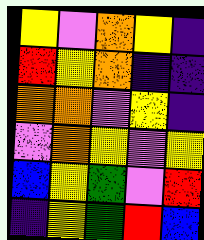[["yellow", "violet", "orange", "yellow", "indigo"], ["red", "yellow", "orange", "indigo", "indigo"], ["orange", "orange", "violet", "yellow", "indigo"], ["violet", "orange", "yellow", "violet", "yellow"], ["blue", "yellow", "green", "violet", "red"], ["indigo", "yellow", "green", "red", "blue"]]